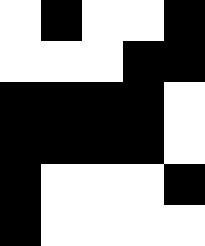[["white", "black", "white", "white", "black"], ["white", "white", "white", "black", "black"], ["black", "black", "black", "black", "white"], ["black", "black", "black", "black", "white"], ["black", "white", "white", "white", "black"], ["black", "white", "white", "white", "white"]]